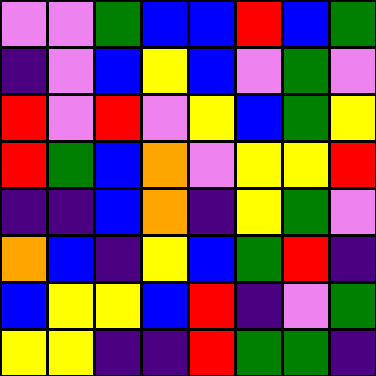[["violet", "violet", "green", "blue", "blue", "red", "blue", "green"], ["indigo", "violet", "blue", "yellow", "blue", "violet", "green", "violet"], ["red", "violet", "red", "violet", "yellow", "blue", "green", "yellow"], ["red", "green", "blue", "orange", "violet", "yellow", "yellow", "red"], ["indigo", "indigo", "blue", "orange", "indigo", "yellow", "green", "violet"], ["orange", "blue", "indigo", "yellow", "blue", "green", "red", "indigo"], ["blue", "yellow", "yellow", "blue", "red", "indigo", "violet", "green"], ["yellow", "yellow", "indigo", "indigo", "red", "green", "green", "indigo"]]